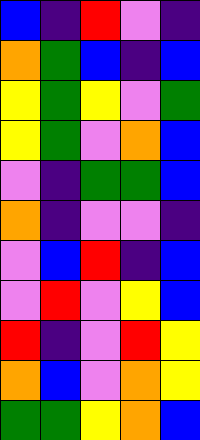[["blue", "indigo", "red", "violet", "indigo"], ["orange", "green", "blue", "indigo", "blue"], ["yellow", "green", "yellow", "violet", "green"], ["yellow", "green", "violet", "orange", "blue"], ["violet", "indigo", "green", "green", "blue"], ["orange", "indigo", "violet", "violet", "indigo"], ["violet", "blue", "red", "indigo", "blue"], ["violet", "red", "violet", "yellow", "blue"], ["red", "indigo", "violet", "red", "yellow"], ["orange", "blue", "violet", "orange", "yellow"], ["green", "green", "yellow", "orange", "blue"]]